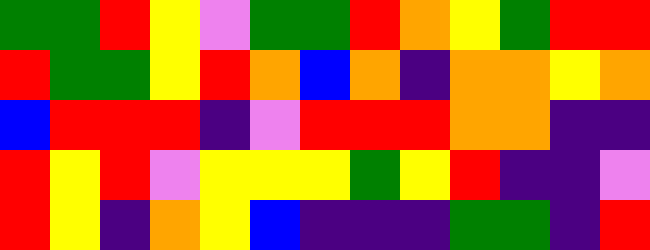[["green", "green", "red", "yellow", "violet", "green", "green", "red", "orange", "yellow", "green", "red", "red"], ["red", "green", "green", "yellow", "red", "orange", "blue", "orange", "indigo", "orange", "orange", "yellow", "orange"], ["blue", "red", "red", "red", "indigo", "violet", "red", "red", "red", "orange", "orange", "indigo", "indigo"], ["red", "yellow", "red", "violet", "yellow", "yellow", "yellow", "green", "yellow", "red", "indigo", "indigo", "violet"], ["red", "yellow", "indigo", "orange", "yellow", "blue", "indigo", "indigo", "indigo", "green", "green", "indigo", "red"]]